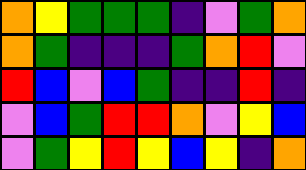[["orange", "yellow", "green", "green", "green", "indigo", "violet", "green", "orange"], ["orange", "green", "indigo", "indigo", "indigo", "green", "orange", "red", "violet"], ["red", "blue", "violet", "blue", "green", "indigo", "indigo", "red", "indigo"], ["violet", "blue", "green", "red", "red", "orange", "violet", "yellow", "blue"], ["violet", "green", "yellow", "red", "yellow", "blue", "yellow", "indigo", "orange"]]